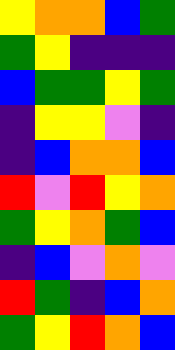[["yellow", "orange", "orange", "blue", "green"], ["green", "yellow", "indigo", "indigo", "indigo"], ["blue", "green", "green", "yellow", "green"], ["indigo", "yellow", "yellow", "violet", "indigo"], ["indigo", "blue", "orange", "orange", "blue"], ["red", "violet", "red", "yellow", "orange"], ["green", "yellow", "orange", "green", "blue"], ["indigo", "blue", "violet", "orange", "violet"], ["red", "green", "indigo", "blue", "orange"], ["green", "yellow", "red", "orange", "blue"]]